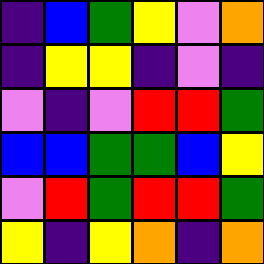[["indigo", "blue", "green", "yellow", "violet", "orange"], ["indigo", "yellow", "yellow", "indigo", "violet", "indigo"], ["violet", "indigo", "violet", "red", "red", "green"], ["blue", "blue", "green", "green", "blue", "yellow"], ["violet", "red", "green", "red", "red", "green"], ["yellow", "indigo", "yellow", "orange", "indigo", "orange"]]